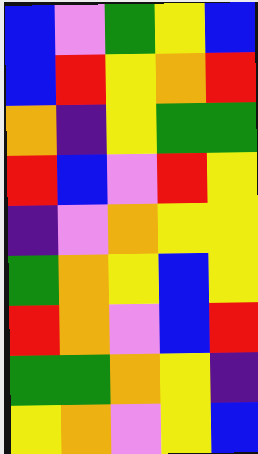[["blue", "violet", "green", "yellow", "blue"], ["blue", "red", "yellow", "orange", "red"], ["orange", "indigo", "yellow", "green", "green"], ["red", "blue", "violet", "red", "yellow"], ["indigo", "violet", "orange", "yellow", "yellow"], ["green", "orange", "yellow", "blue", "yellow"], ["red", "orange", "violet", "blue", "red"], ["green", "green", "orange", "yellow", "indigo"], ["yellow", "orange", "violet", "yellow", "blue"]]